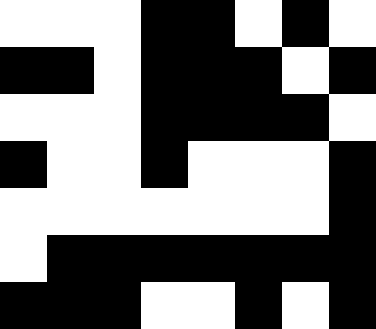[["white", "white", "white", "black", "black", "white", "black", "white"], ["black", "black", "white", "black", "black", "black", "white", "black"], ["white", "white", "white", "black", "black", "black", "black", "white"], ["black", "white", "white", "black", "white", "white", "white", "black"], ["white", "white", "white", "white", "white", "white", "white", "black"], ["white", "black", "black", "black", "black", "black", "black", "black"], ["black", "black", "black", "white", "white", "black", "white", "black"]]